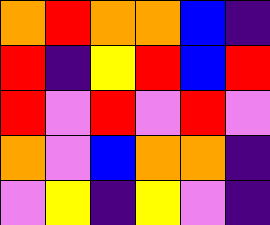[["orange", "red", "orange", "orange", "blue", "indigo"], ["red", "indigo", "yellow", "red", "blue", "red"], ["red", "violet", "red", "violet", "red", "violet"], ["orange", "violet", "blue", "orange", "orange", "indigo"], ["violet", "yellow", "indigo", "yellow", "violet", "indigo"]]